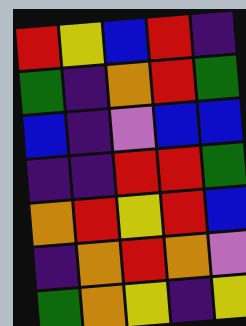[["red", "yellow", "blue", "red", "indigo"], ["green", "indigo", "orange", "red", "green"], ["blue", "indigo", "violet", "blue", "blue"], ["indigo", "indigo", "red", "red", "green"], ["orange", "red", "yellow", "red", "blue"], ["indigo", "orange", "red", "orange", "violet"], ["green", "orange", "yellow", "indigo", "yellow"]]